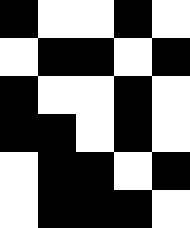[["black", "white", "white", "black", "white"], ["white", "black", "black", "white", "black"], ["black", "white", "white", "black", "white"], ["black", "black", "white", "black", "white"], ["white", "black", "black", "white", "black"], ["white", "black", "black", "black", "white"]]